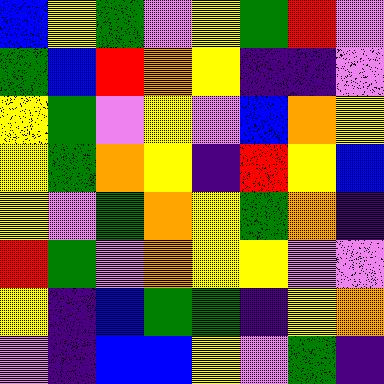[["blue", "yellow", "green", "violet", "yellow", "green", "red", "violet"], ["green", "blue", "red", "orange", "yellow", "indigo", "indigo", "violet"], ["yellow", "green", "violet", "yellow", "violet", "blue", "orange", "yellow"], ["yellow", "green", "orange", "yellow", "indigo", "red", "yellow", "blue"], ["yellow", "violet", "green", "orange", "yellow", "green", "orange", "indigo"], ["red", "green", "violet", "orange", "yellow", "yellow", "violet", "violet"], ["yellow", "indigo", "blue", "green", "green", "indigo", "yellow", "orange"], ["violet", "indigo", "blue", "blue", "yellow", "violet", "green", "indigo"]]